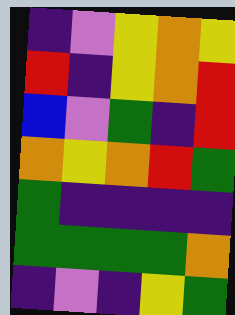[["indigo", "violet", "yellow", "orange", "yellow"], ["red", "indigo", "yellow", "orange", "red"], ["blue", "violet", "green", "indigo", "red"], ["orange", "yellow", "orange", "red", "green"], ["green", "indigo", "indigo", "indigo", "indigo"], ["green", "green", "green", "green", "orange"], ["indigo", "violet", "indigo", "yellow", "green"]]